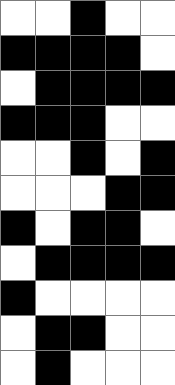[["white", "white", "black", "white", "white"], ["black", "black", "black", "black", "white"], ["white", "black", "black", "black", "black"], ["black", "black", "black", "white", "white"], ["white", "white", "black", "white", "black"], ["white", "white", "white", "black", "black"], ["black", "white", "black", "black", "white"], ["white", "black", "black", "black", "black"], ["black", "white", "white", "white", "white"], ["white", "black", "black", "white", "white"], ["white", "black", "white", "white", "white"]]